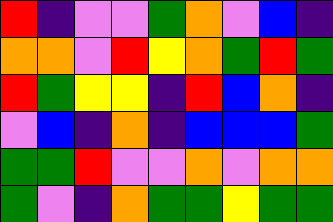[["red", "indigo", "violet", "violet", "green", "orange", "violet", "blue", "indigo"], ["orange", "orange", "violet", "red", "yellow", "orange", "green", "red", "green"], ["red", "green", "yellow", "yellow", "indigo", "red", "blue", "orange", "indigo"], ["violet", "blue", "indigo", "orange", "indigo", "blue", "blue", "blue", "green"], ["green", "green", "red", "violet", "violet", "orange", "violet", "orange", "orange"], ["green", "violet", "indigo", "orange", "green", "green", "yellow", "green", "green"]]